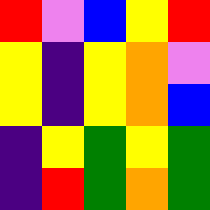[["red", "violet", "blue", "yellow", "red"], ["yellow", "indigo", "yellow", "orange", "violet"], ["yellow", "indigo", "yellow", "orange", "blue"], ["indigo", "yellow", "green", "yellow", "green"], ["indigo", "red", "green", "orange", "green"]]